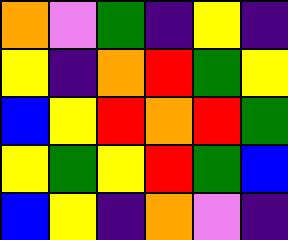[["orange", "violet", "green", "indigo", "yellow", "indigo"], ["yellow", "indigo", "orange", "red", "green", "yellow"], ["blue", "yellow", "red", "orange", "red", "green"], ["yellow", "green", "yellow", "red", "green", "blue"], ["blue", "yellow", "indigo", "orange", "violet", "indigo"]]